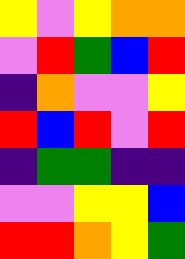[["yellow", "violet", "yellow", "orange", "orange"], ["violet", "red", "green", "blue", "red"], ["indigo", "orange", "violet", "violet", "yellow"], ["red", "blue", "red", "violet", "red"], ["indigo", "green", "green", "indigo", "indigo"], ["violet", "violet", "yellow", "yellow", "blue"], ["red", "red", "orange", "yellow", "green"]]